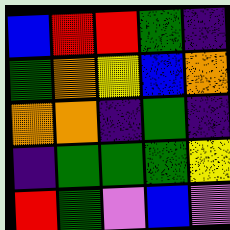[["blue", "red", "red", "green", "indigo"], ["green", "orange", "yellow", "blue", "orange"], ["orange", "orange", "indigo", "green", "indigo"], ["indigo", "green", "green", "green", "yellow"], ["red", "green", "violet", "blue", "violet"]]